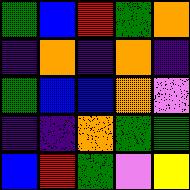[["green", "blue", "red", "green", "orange"], ["indigo", "orange", "indigo", "orange", "indigo"], ["green", "blue", "blue", "orange", "violet"], ["indigo", "indigo", "orange", "green", "green"], ["blue", "red", "green", "violet", "yellow"]]